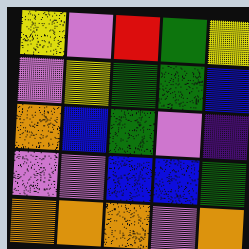[["yellow", "violet", "red", "green", "yellow"], ["violet", "yellow", "green", "green", "blue"], ["orange", "blue", "green", "violet", "indigo"], ["violet", "violet", "blue", "blue", "green"], ["orange", "orange", "orange", "violet", "orange"]]